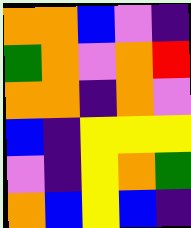[["orange", "orange", "blue", "violet", "indigo"], ["green", "orange", "violet", "orange", "red"], ["orange", "orange", "indigo", "orange", "violet"], ["blue", "indigo", "yellow", "yellow", "yellow"], ["violet", "indigo", "yellow", "orange", "green"], ["orange", "blue", "yellow", "blue", "indigo"]]